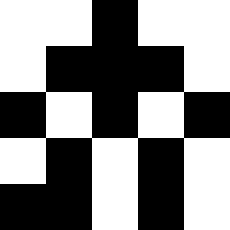[["white", "white", "black", "white", "white"], ["white", "black", "black", "black", "white"], ["black", "white", "black", "white", "black"], ["white", "black", "white", "black", "white"], ["black", "black", "white", "black", "white"]]